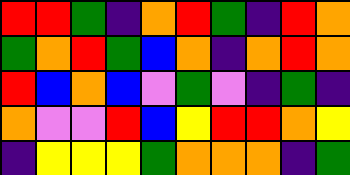[["red", "red", "green", "indigo", "orange", "red", "green", "indigo", "red", "orange"], ["green", "orange", "red", "green", "blue", "orange", "indigo", "orange", "red", "orange"], ["red", "blue", "orange", "blue", "violet", "green", "violet", "indigo", "green", "indigo"], ["orange", "violet", "violet", "red", "blue", "yellow", "red", "red", "orange", "yellow"], ["indigo", "yellow", "yellow", "yellow", "green", "orange", "orange", "orange", "indigo", "green"]]